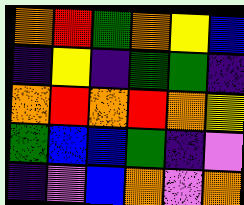[["orange", "red", "green", "orange", "yellow", "blue"], ["indigo", "yellow", "indigo", "green", "green", "indigo"], ["orange", "red", "orange", "red", "orange", "yellow"], ["green", "blue", "blue", "green", "indigo", "violet"], ["indigo", "violet", "blue", "orange", "violet", "orange"]]